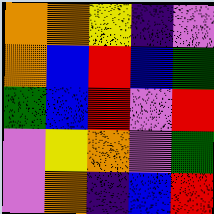[["orange", "orange", "yellow", "indigo", "violet"], ["orange", "blue", "red", "blue", "green"], ["green", "blue", "red", "violet", "red"], ["violet", "yellow", "orange", "violet", "green"], ["violet", "orange", "indigo", "blue", "red"]]